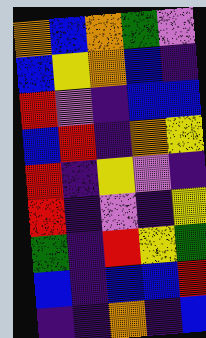[["orange", "blue", "orange", "green", "violet"], ["blue", "yellow", "orange", "blue", "indigo"], ["red", "violet", "indigo", "blue", "blue"], ["blue", "red", "indigo", "orange", "yellow"], ["red", "indigo", "yellow", "violet", "indigo"], ["red", "indigo", "violet", "indigo", "yellow"], ["green", "indigo", "red", "yellow", "green"], ["blue", "indigo", "blue", "blue", "red"], ["indigo", "indigo", "orange", "indigo", "blue"]]